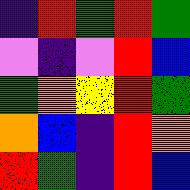[["indigo", "red", "green", "red", "green"], ["violet", "indigo", "violet", "red", "blue"], ["green", "orange", "yellow", "red", "green"], ["orange", "blue", "indigo", "red", "orange"], ["red", "green", "indigo", "red", "blue"]]